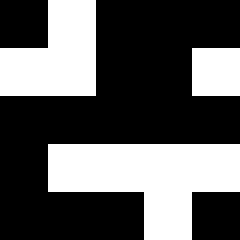[["black", "white", "black", "black", "black"], ["white", "white", "black", "black", "white"], ["black", "black", "black", "black", "black"], ["black", "white", "white", "white", "white"], ["black", "black", "black", "white", "black"]]